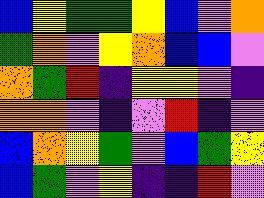[["blue", "yellow", "green", "green", "yellow", "blue", "violet", "orange"], ["green", "orange", "violet", "yellow", "orange", "blue", "blue", "violet"], ["orange", "green", "red", "indigo", "yellow", "yellow", "violet", "indigo"], ["orange", "orange", "violet", "indigo", "violet", "red", "indigo", "violet"], ["blue", "orange", "yellow", "green", "violet", "blue", "green", "yellow"], ["blue", "green", "violet", "yellow", "indigo", "indigo", "red", "violet"]]